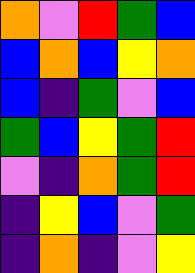[["orange", "violet", "red", "green", "blue"], ["blue", "orange", "blue", "yellow", "orange"], ["blue", "indigo", "green", "violet", "blue"], ["green", "blue", "yellow", "green", "red"], ["violet", "indigo", "orange", "green", "red"], ["indigo", "yellow", "blue", "violet", "green"], ["indigo", "orange", "indigo", "violet", "yellow"]]